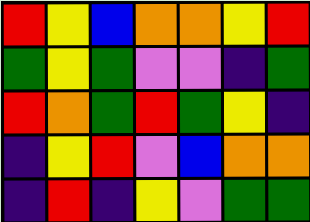[["red", "yellow", "blue", "orange", "orange", "yellow", "red"], ["green", "yellow", "green", "violet", "violet", "indigo", "green"], ["red", "orange", "green", "red", "green", "yellow", "indigo"], ["indigo", "yellow", "red", "violet", "blue", "orange", "orange"], ["indigo", "red", "indigo", "yellow", "violet", "green", "green"]]